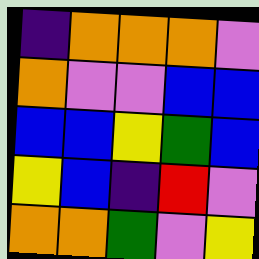[["indigo", "orange", "orange", "orange", "violet"], ["orange", "violet", "violet", "blue", "blue"], ["blue", "blue", "yellow", "green", "blue"], ["yellow", "blue", "indigo", "red", "violet"], ["orange", "orange", "green", "violet", "yellow"]]